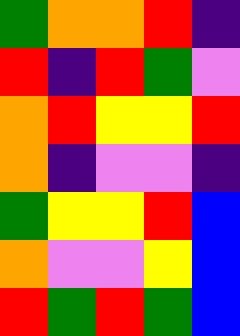[["green", "orange", "orange", "red", "indigo"], ["red", "indigo", "red", "green", "violet"], ["orange", "red", "yellow", "yellow", "red"], ["orange", "indigo", "violet", "violet", "indigo"], ["green", "yellow", "yellow", "red", "blue"], ["orange", "violet", "violet", "yellow", "blue"], ["red", "green", "red", "green", "blue"]]